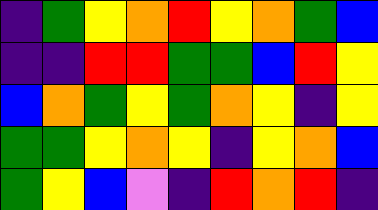[["indigo", "green", "yellow", "orange", "red", "yellow", "orange", "green", "blue"], ["indigo", "indigo", "red", "red", "green", "green", "blue", "red", "yellow"], ["blue", "orange", "green", "yellow", "green", "orange", "yellow", "indigo", "yellow"], ["green", "green", "yellow", "orange", "yellow", "indigo", "yellow", "orange", "blue"], ["green", "yellow", "blue", "violet", "indigo", "red", "orange", "red", "indigo"]]